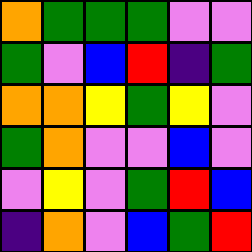[["orange", "green", "green", "green", "violet", "violet"], ["green", "violet", "blue", "red", "indigo", "green"], ["orange", "orange", "yellow", "green", "yellow", "violet"], ["green", "orange", "violet", "violet", "blue", "violet"], ["violet", "yellow", "violet", "green", "red", "blue"], ["indigo", "orange", "violet", "blue", "green", "red"]]